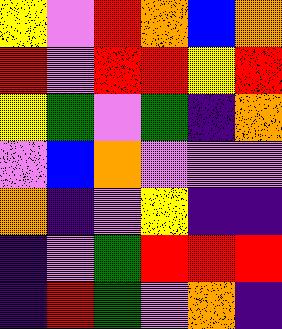[["yellow", "violet", "red", "orange", "blue", "orange"], ["red", "violet", "red", "red", "yellow", "red"], ["yellow", "green", "violet", "green", "indigo", "orange"], ["violet", "blue", "orange", "violet", "violet", "violet"], ["orange", "indigo", "violet", "yellow", "indigo", "indigo"], ["indigo", "violet", "green", "red", "red", "red"], ["indigo", "red", "green", "violet", "orange", "indigo"]]